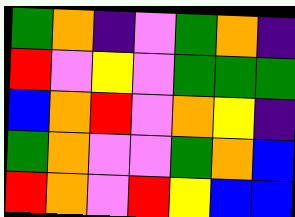[["green", "orange", "indigo", "violet", "green", "orange", "indigo"], ["red", "violet", "yellow", "violet", "green", "green", "green"], ["blue", "orange", "red", "violet", "orange", "yellow", "indigo"], ["green", "orange", "violet", "violet", "green", "orange", "blue"], ["red", "orange", "violet", "red", "yellow", "blue", "blue"]]